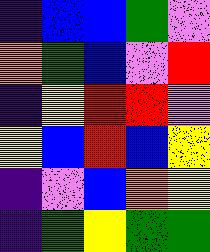[["indigo", "blue", "blue", "green", "violet"], ["orange", "green", "blue", "violet", "red"], ["indigo", "yellow", "red", "red", "violet"], ["yellow", "blue", "red", "blue", "yellow"], ["indigo", "violet", "blue", "orange", "yellow"], ["indigo", "green", "yellow", "green", "green"]]